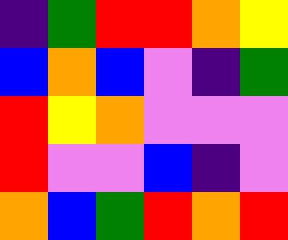[["indigo", "green", "red", "red", "orange", "yellow"], ["blue", "orange", "blue", "violet", "indigo", "green"], ["red", "yellow", "orange", "violet", "violet", "violet"], ["red", "violet", "violet", "blue", "indigo", "violet"], ["orange", "blue", "green", "red", "orange", "red"]]